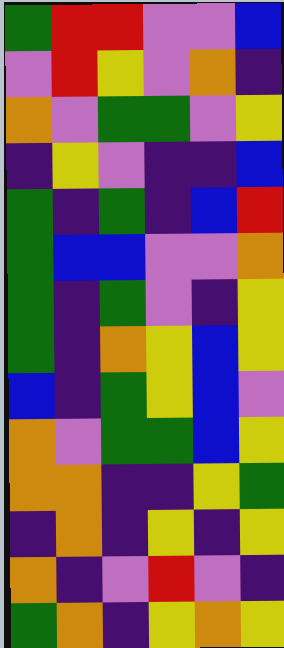[["green", "red", "red", "violet", "violet", "blue"], ["violet", "red", "yellow", "violet", "orange", "indigo"], ["orange", "violet", "green", "green", "violet", "yellow"], ["indigo", "yellow", "violet", "indigo", "indigo", "blue"], ["green", "indigo", "green", "indigo", "blue", "red"], ["green", "blue", "blue", "violet", "violet", "orange"], ["green", "indigo", "green", "violet", "indigo", "yellow"], ["green", "indigo", "orange", "yellow", "blue", "yellow"], ["blue", "indigo", "green", "yellow", "blue", "violet"], ["orange", "violet", "green", "green", "blue", "yellow"], ["orange", "orange", "indigo", "indigo", "yellow", "green"], ["indigo", "orange", "indigo", "yellow", "indigo", "yellow"], ["orange", "indigo", "violet", "red", "violet", "indigo"], ["green", "orange", "indigo", "yellow", "orange", "yellow"]]